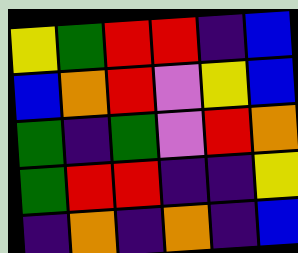[["yellow", "green", "red", "red", "indigo", "blue"], ["blue", "orange", "red", "violet", "yellow", "blue"], ["green", "indigo", "green", "violet", "red", "orange"], ["green", "red", "red", "indigo", "indigo", "yellow"], ["indigo", "orange", "indigo", "orange", "indigo", "blue"]]